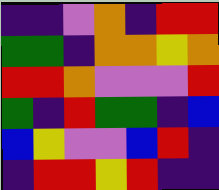[["indigo", "indigo", "violet", "orange", "indigo", "red", "red"], ["green", "green", "indigo", "orange", "orange", "yellow", "orange"], ["red", "red", "orange", "violet", "violet", "violet", "red"], ["green", "indigo", "red", "green", "green", "indigo", "blue"], ["blue", "yellow", "violet", "violet", "blue", "red", "indigo"], ["indigo", "red", "red", "yellow", "red", "indigo", "indigo"]]